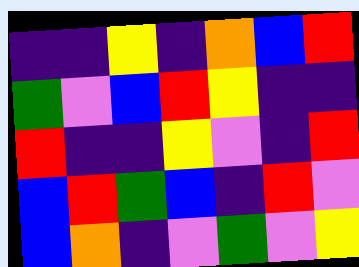[["indigo", "indigo", "yellow", "indigo", "orange", "blue", "red"], ["green", "violet", "blue", "red", "yellow", "indigo", "indigo"], ["red", "indigo", "indigo", "yellow", "violet", "indigo", "red"], ["blue", "red", "green", "blue", "indigo", "red", "violet"], ["blue", "orange", "indigo", "violet", "green", "violet", "yellow"]]